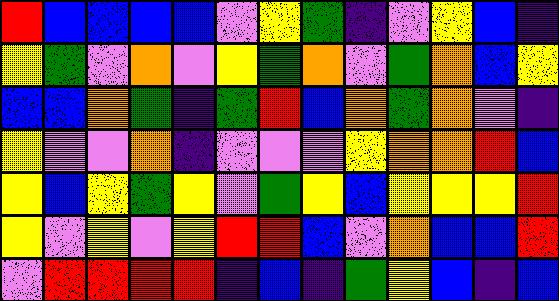[["red", "blue", "blue", "blue", "blue", "violet", "yellow", "green", "indigo", "violet", "yellow", "blue", "indigo"], ["yellow", "green", "violet", "orange", "violet", "yellow", "green", "orange", "violet", "green", "orange", "blue", "yellow"], ["blue", "blue", "orange", "green", "indigo", "green", "red", "blue", "orange", "green", "orange", "violet", "indigo"], ["yellow", "violet", "violet", "orange", "indigo", "violet", "violet", "violet", "yellow", "orange", "orange", "red", "blue"], ["yellow", "blue", "yellow", "green", "yellow", "violet", "green", "yellow", "blue", "yellow", "yellow", "yellow", "red"], ["yellow", "violet", "yellow", "violet", "yellow", "red", "red", "blue", "violet", "orange", "blue", "blue", "red"], ["violet", "red", "red", "red", "red", "indigo", "blue", "indigo", "green", "yellow", "blue", "indigo", "blue"]]